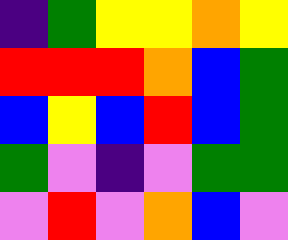[["indigo", "green", "yellow", "yellow", "orange", "yellow"], ["red", "red", "red", "orange", "blue", "green"], ["blue", "yellow", "blue", "red", "blue", "green"], ["green", "violet", "indigo", "violet", "green", "green"], ["violet", "red", "violet", "orange", "blue", "violet"]]